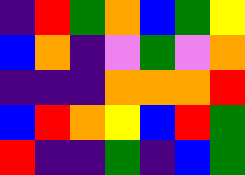[["indigo", "red", "green", "orange", "blue", "green", "yellow"], ["blue", "orange", "indigo", "violet", "green", "violet", "orange"], ["indigo", "indigo", "indigo", "orange", "orange", "orange", "red"], ["blue", "red", "orange", "yellow", "blue", "red", "green"], ["red", "indigo", "indigo", "green", "indigo", "blue", "green"]]